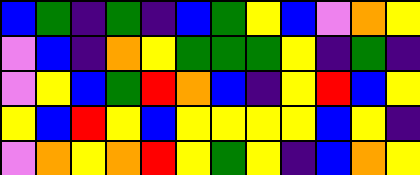[["blue", "green", "indigo", "green", "indigo", "blue", "green", "yellow", "blue", "violet", "orange", "yellow"], ["violet", "blue", "indigo", "orange", "yellow", "green", "green", "green", "yellow", "indigo", "green", "indigo"], ["violet", "yellow", "blue", "green", "red", "orange", "blue", "indigo", "yellow", "red", "blue", "yellow"], ["yellow", "blue", "red", "yellow", "blue", "yellow", "yellow", "yellow", "yellow", "blue", "yellow", "indigo"], ["violet", "orange", "yellow", "orange", "red", "yellow", "green", "yellow", "indigo", "blue", "orange", "yellow"]]